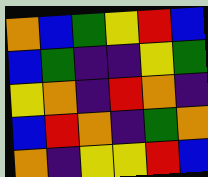[["orange", "blue", "green", "yellow", "red", "blue"], ["blue", "green", "indigo", "indigo", "yellow", "green"], ["yellow", "orange", "indigo", "red", "orange", "indigo"], ["blue", "red", "orange", "indigo", "green", "orange"], ["orange", "indigo", "yellow", "yellow", "red", "blue"]]